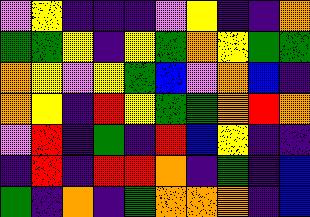[["violet", "yellow", "indigo", "indigo", "indigo", "violet", "yellow", "indigo", "indigo", "orange"], ["green", "green", "yellow", "indigo", "yellow", "green", "orange", "yellow", "green", "green"], ["orange", "yellow", "violet", "yellow", "green", "blue", "violet", "orange", "blue", "indigo"], ["orange", "yellow", "indigo", "red", "yellow", "green", "green", "orange", "red", "orange"], ["violet", "red", "indigo", "green", "indigo", "red", "blue", "yellow", "indigo", "indigo"], ["indigo", "red", "indigo", "red", "red", "orange", "indigo", "green", "indigo", "blue"], ["green", "indigo", "orange", "indigo", "green", "orange", "orange", "orange", "indigo", "blue"]]